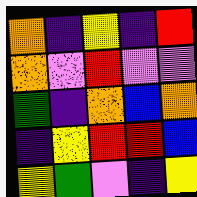[["orange", "indigo", "yellow", "indigo", "red"], ["orange", "violet", "red", "violet", "violet"], ["green", "indigo", "orange", "blue", "orange"], ["indigo", "yellow", "red", "red", "blue"], ["yellow", "green", "violet", "indigo", "yellow"]]